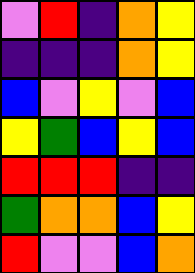[["violet", "red", "indigo", "orange", "yellow"], ["indigo", "indigo", "indigo", "orange", "yellow"], ["blue", "violet", "yellow", "violet", "blue"], ["yellow", "green", "blue", "yellow", "blue"], ["red", "red", "red", "indigo", "indigo"], ["green", "orange", "orange", "blue", "yellow"], ["red", "violet", "violet", "blue", "orange"]]